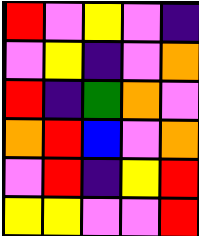[["red", "violet", "yellow", "violet", "indigo"], ["violet", "yellow", "indigo", "violet", "orange"], ["red", "indigo", "green", "orange", "violet"], ["orange", "red", "blue", "violet", "orange"], ["violet", "red", "indigo", "yellow", "red"], ["yellow", "yellow", "violet", "violet", "red"]]